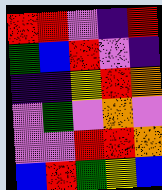[["red", "red", "violet", "indigo", "red"], ["green", "blue", "red", "violet", "indigo"], ["indigo", "indigo", "yellow", "red", "orange"], ["violet", "green", "violet", "orange", "violet"], ["violet", "violet", "red", "red", "orange"], ["blue", "red", "green", "yellow", "blue"]]